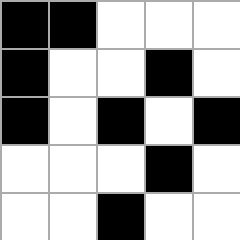[["black", "black", "white", "white", "white"], ["black", "white", "white", "black", "white"], ["black", "white", "black", "white", "black"], ["white", "white", "white", "black", "white"], ["white", "white", "black", "white", "white"]]